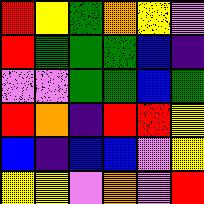[["red", "yellow", "green", "orange", "yellow", "violet"], ["red", "green", "green", "green", "blue", "indigo"], ["violet", "violet", "green", "green", "blue", "green"], ["red", "orange", "indigo", "red", "red", "yellow"], ["blue", "indigo", "blue", "blue", "violet", "yellow"], ["yellow", "yellow", "violet", "orange", "violet", "red"]]